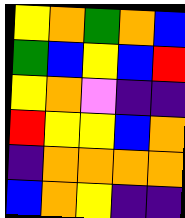[["yellow", "orange", "green", "orange", "blue"], ["green", "blue", "yellow", "blue", "red"], ["yellow", "orange", "violet", "indigo", "indigo"], ["red", "yellow", "yellow", "blue", "orange"], ["indigo", "orange", "orange", "orange", "orange"], ["blue", "orange", "yellow", "indigo", "indigo"]]